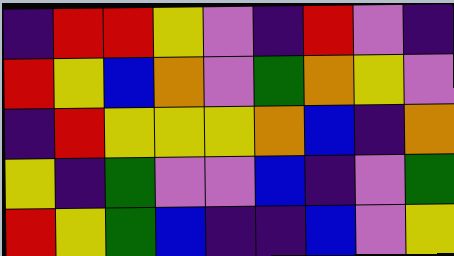[["indigo", "red", "red", "yellow", "violet", "indigo", "red", "violet", "indigo"], ["red", "yellow", "blue", "orange", "violet", "green", "orange", "yellow", "violet"], ["indigo", "red", "yellow", "yellow", "yellow", "orange", "blue", "indigo", "orange"], ["yellow", "indigo", "green", "violet", "violet", "blue", "indigo", "violet", "green"], ["red", "yellow", "green", "blue", "indigo", "indigo", "blue", "violet", "yellow"]]